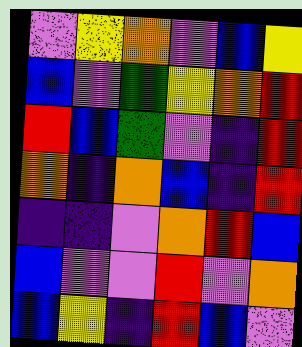[["violet", "yellow", "orange", "violet", "blue", "yellow"], ["blue", "violet", "green", "yellow", "orange", "red"], ["red", "blue", "green", "violet", "indigo", "red"], ["orange", "indigo", "orange", "blue", "indigo", "red"], ["indigo", "indigo", "violet", "orange", "red", "blue"], ["blue", "violet", "violet", "red", "violet", "orange"], ["blue", "yellow", "indigo", "red", "blue", "violet"]]